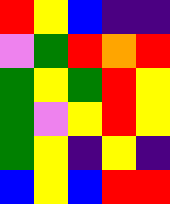[["red", "yellow", "blue", "indigo", "indigo"], ["violet", "green", "red", "orange", "red"], ["green", "yellow", "green", "red", "yellow"], ["green", "violet", "yellow", "red", "yellow"], ["green", "yellow", "indigo", "yellow", "indigo"], ["blue", "yellow", "blue", "red", "red"]]